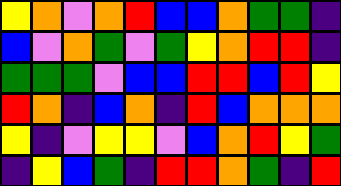[["yellow", "orange", "violet", "orange", "red", "blue", "blue", "orange", "green", "green", "indigo"], ["blue", "violet", "orange", "green", "violet", "green", "yellow", "orange", "red", "red", "indigo"], ["green", "green", "green", "violet", "blue", "blue", "red", "red", "blue", "red", "yellow"], ["red", "orange", "indigo", "blue", "orange", "indigo", "red", "blue", "orange", "orange", "orange"], ["yellow", "indigo", "violet", "yellow", "yellow", "violet", "blue", "orange", "red", "yellow", "green"], ["indigo", "yellow", "blue", "green", "indigo", "red", "red", "orange", "green", "indigo", "red"]]